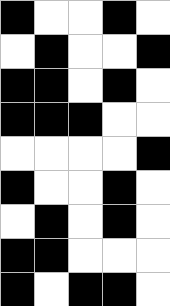[["black", "white", "white", "black", "white"], ["white", "black", "white", "white", "black"], ["black", "black", "white", "black", "white"], ["black", "black", "black", "white", "white"], ["white", "white", "white", "white", "black"], ["black", "white", "white", "black", "white"], ["white", "black", "white", "black", "white"], ["black", "black", "white", "white", "white"], ["black", "white", "black", "black", "white"]]